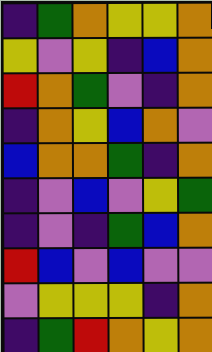[["indigo", "green", "orange", "yellow", "yellow", "orange"], ["yellow", "violet", "yellow", "indigo", "blue", "orange"], ["red", "orange", "green", "violet", "indigo", "orange"], ["indigo", "orange", "yellow", "blue", "orange", "violet"], ["blue", "orange", "orange", "green", "indigo", "orange"], ["indigo", "violet", "blue", "violet", "yellow", "green"], ["indigo", "violet", "indigo", "green", "blue", "orange"], ["red", "blue", "violet", "blue", "violet", "violet"], ["violet", "yellow", "yellow", "yellow", "indigo", "orange"], ["indigo", "green", "red", "orange", "yellow", "orange"]]